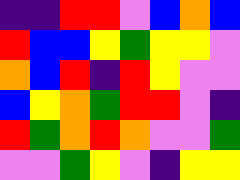[["indigo", "indigo", "red", "red", "violet", "blue", "orange", "blue"], ["red", "blue", "blue", "yellow", "green", "yellow", "yellow", "violet"], ["orange", "blue", "red", "indigo", "red", "yellow", "violet", "violet"], ["blue", "yellow", "orange", "green", "red", "red", "violet", "indigo"], ["red", "green", "orange", "red", "orange", "violet", "violet", "green"], ["violet", "violet", "green", "yellow", "violet", "indigo", "yellow", "yellow"]]